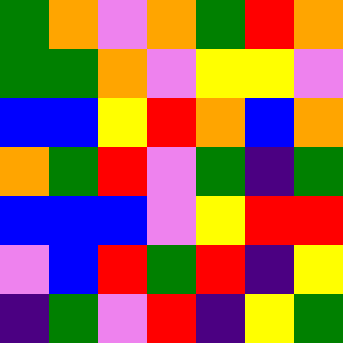[["green", "orange", "violet", "orange", "green", "red", "orange"], ["green", "green", "orange", "violet", "yellow", "yellow", "violet"], ["blue", "blue", "yellow", "red", "orange", "blue", "orange"], ["orange", "green", "red", "violet", "green", "indigo", "green"], ["blue", "blue", "blue", "violet", "yellow", "red", "red"], ["violet", "blue", "red", "green", "red", "indigo", "yellow"], ["indigo", "green", "violet", "red", "indigo", "yellow", "green"]]